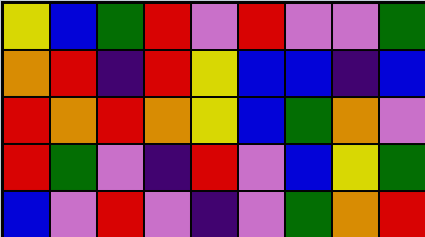[["yellow", "blue", "green", "red", "violet", "red", "violet", "violet", "green"], ["orange", "red", "indigo", "red", "yellow", "blue", "blue", "indigo", "blue"], ["red", "orange", "red", "orange", "yellow", "blue", "green", "orange", "violet"], ["red", "green", "violet", "indigo", "red", "violet", "blue", "yellow", "green"], ["blue", "violet", "red", "violet", "indigo", "violet", "green", "orange", "red"]]